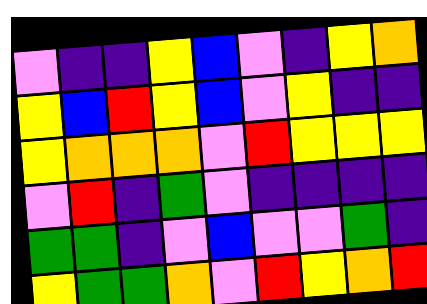[["violet", "indigo", "indigo", "yellow", "blue", "violet", "indigo", "yellow", "orange"], ["yellow", "blue", "red", "yellow", "blue", "violet", "yellow", "indigo", "indigo"], ["yellow", "orange", "orange", "orange", "violet", "red", "yellow", "yellow", "yellow"], ["violet", "red", "indigo", "green", "violet", "indigo", "indigo", "indigo", "indigo"], ["green", "green", "indigo", "violet", "blue", "violet", "violet", "green", "indigo"], ["yellow", "green", "green", "orange", "violet", "red", "yellow", "orange", "red"]]